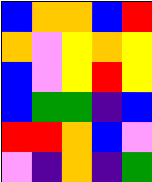[["blue", "orange", "orange", "blue", "red"], ["orange", "violet", "yellow", "orange", "yellow"], ["blue", "violet", "yellow", "red", "yellow"], ["blue", "green", "green", "indigo", "blue"], ["red", "red", "orange", "blue", "violet"], ["violet", "indigo", "orange", "indigo", "green"]]